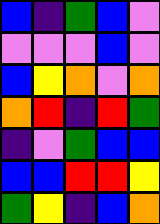[["blue", "indigo", "green", "blue", "violet"], ["violet", "violet", "violet", "blue", "violet"], ["blue", "yellow", "orange", "violet", "orange"], ["orange", "red", "indigo", "red", "green"], ["indigo", "violet", "green", "blue", "blue"], ["blue", "blue", "red", "red", "yellow"], ["green", "yellow", "indigo", "blue", "orange"]]